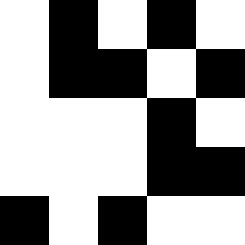[["white", "black", "white", "black", "white"], ["white", "black", "black", "white", "black"], ["white", "white", "white", "black", "white"], ["white", "white", "white", "black", "black"], ["black", "white", "black", "white", "white"]]